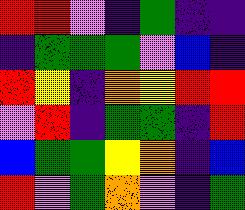[["red", "red", "violet", "indigo", "green", "indigo", "indigo"], ["indigo", "green", "green", "green", "violet", "blue", "indigo"], ["red", "yellow", "indigo", "orange", "yellow", "red", "red"], ["violet", "red", "indigo", "green", "green", "indigo", "red"], ["blue", "green", "green", "yellow", "orange", "indigo", "blue"], ["red", "violet", "green", "orange", "violet", "indigo", "green"]]